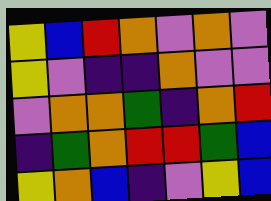[["yellow", "blue", "red", "orange", "violet", "orange", "violet"], ["yellow", "violet", "indigo", "indigo", "orange", "violet", "violet"], ["violet", "orange", "orange", "green", "indigo", "orange", "red"], ["indigo", "green", "orange", "red", "red", "green", "blue"], ["yellow", "orange", "blue", "indigo", "violet", "yellow", "blue"]]